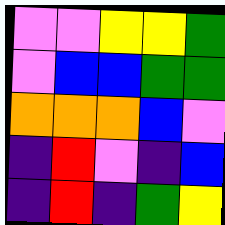[["violet", "violet", "yellow", "yellow", "green"], ["violet", "blue", "blue", "green", "green"], ["orange", "orange", "orange", "blue", "violet"], ["indigo", "red", "violet", "indigo", "blue"], ["indigo", "red", "indigo", "green", "yellow"]]